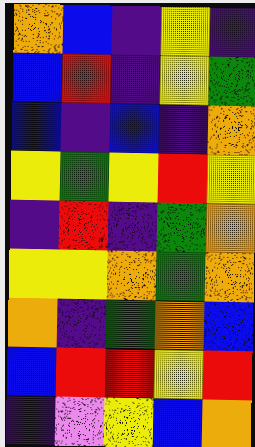[["orange", "blue", "indigo", "yellow", "indigo"], ["blue", "red", "indigo", "yellow", "green"], ["blue", "indigo", "blue", "indigo", "orange"], ["yellow", "green", "yellow", "red", "yellow"], ["indigo", "red", "indigo", "green", "orange"], ["yellow", "yellow", "orange", "green", "orange"], ["orange", "indigo", "green", "orange", "blue"], ["blue", "red", "red", "yellow", "red"], ["indigo", "violet", "yellow", "blue", "orange"]]